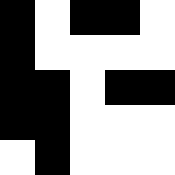[["black", "white", "black", "black", "white"], ["black", "white", "white", "white", "white"], ["black", "black", "white", "black", "black"], ["black", "black", "white", "white", "white"], ["white", "black", "white", "white", "white"]]